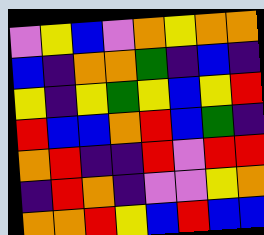[["violet", "yellow", "blue", "violet", "orange", "yellow", "orange", "orange"], ["blue", "indigo", "orange", "orange", "green", "indigo", "blue", "indigo"], ["yellow", "indigo", "yellow", "green", "yellow", "blue", "yellow", "red"], ["red", "blue", "blue", "orange", "red", "blue", "green", "indigo"], ["orange", "red", "indigo", "indigo", "red", "violet", "red", "red"], ["indigo", "red", "orange", "indigo", "violet", "violet", "yellow", "orange"], ["orange", "orange", "red", "yellow", "blue", "red", "blue", "blue"]]